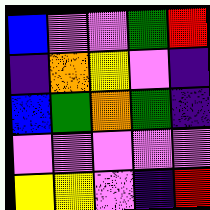[["blue", "violet", "violet", "green", "red"], ["indigo", "orange", "yellow", "violet", "indigo"], ["blue", "green", "orange", "green", "indigo"], ["violet", "violet", "violet", "violet", "violet"], ["yellow", "yellow", "violet", "indigo", "red"]]